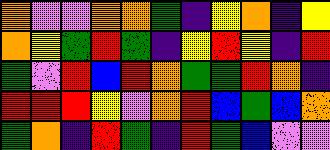[["orange", "violet", "violet", "orange", "orange", "green", "indigo", "yellow", "orange", "indigo", "yellow"], ["orange", "yellow", "green", "red", "green", "indigo", "yellow", "red", "yellow", "indigo", "red"], ["green", "violet", "red", "blue", "red", "orange", "green", "green", "red", "orange", "indigo"], ["red", "red", "red", "yellow", "violet", "orange", "red", "blue", "green", "blue", "orange"], ["green", "orange", "indigo", "red", "green", "indigo", "red", "green", "blue", "violet", "violet"]]